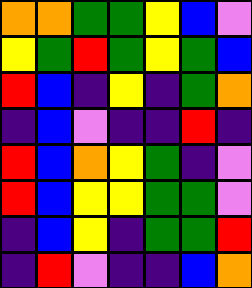[["orange", "orange", "green", "green", "yellow", "blue", "violet"], ["yellow", "green", "red", "green", "yellow", "green", "blue"], ["red", "blue", "indigo", "yellow", "indigo", "green", "orange"], ["indigo", "blue", "violet", "indigo", "indigo", "red", "indigo"], ["red", "blue", "orange", "yellow", "green", "indigo", "violet"], ["red", "blue", "yellow", "yellow", "green", "green", "violet"], ["indigo", "blue", "yellow", "indigo", "green", "green", "red"], ["indigo", "red", "violet", "indigo", "indigo", "blue", "orange"]]